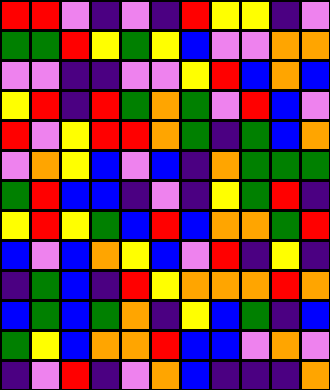[["red", "red", "violet", "indigo", "violet", "indigo", "red", "yellow", "yellow", "indigo", "violet"], ["green", "green", "red", "yellow", "green", "yellow", "blue", "violet", "violet", "orange", "orange"], ["violet", "violet", "indigo", "indigo", "violet", "violet", "yellow", "red", "blue", "orange", "blue"], ["yellow", "red", "indigo", "red", "green", "orange", "green", "violet", "red", "blue", "violet"], ["red", "violet", "yellow", "red", "red", "orange", "green", "indigo", "green", "blue", "orange"], ["violet", "orange", "yellow", "blue", "violet", "blue", "indigo", "orange", "green", "green", "green"], ["green", "red", "blue", "blue", "indigo", "violet", "indigo", "yellow", "green", "red", "indigo"], ["yellow", "red", "yellow", "green", "blue", "red", "blue", "orange", "orange", "green", "red"], ["blue", "violet", "blue", "orange", "yellow", "blue", "violet", "red", "indigo", "yellow", "indigo"], ["indigo", "green", "blue", "indigo", "red", "yellow", "orange", "orange", "orange", "red", "orange"], ["blue", "green", "blue", "green", "orange", "indigo", "yellow", "blue", "green", "indigo", "blue"], ["green", "yellow", "blue", "orange", "orange", "red", "blue", "blue", "violet", "orange", "violet"], ["indigo", "violet", "red", "indigo", "violet", "orange", "blue", "indigo", "indigo", "indigo", "orange"]]